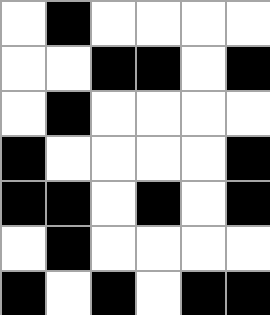[["white", "black", "white", "white", "white", "white"], ["white", "white", "black", "black", "white", "black"], ["white", "black", "white", "white", "white", "white"], ["black", "white", "white", "white", "white", "black"], ["black", "black", "white", "black", "white", "black"], ["white", "black", "white", "white", "white", "white"], ["black", "white", "black", "white", "black", "black"]]